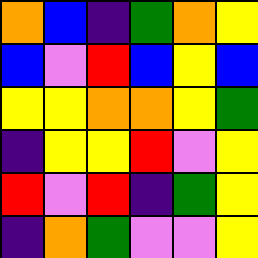[["orange", "blue", "indigo", "green", "orange", "yellow"], ["blue", "violet", "red", "blue", "yellow", "blue"], ["yellow", "yellow", "orange", "orange", "yellow", "green"], ["indigo", "yellow", "yellow", "red", "violet", "yellow"], ["red", "violet", "red", "indigo", "green", "yellow"], ["indigo", "orange", "green", "violet", "violet", "yellow"]]